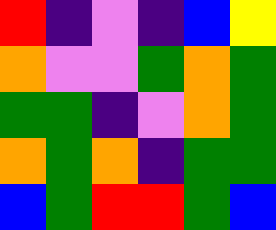[["red", "indigo", "violet", "indigo", "blue", "yellow"], ["orange", "violet", "violet", "green", "orange", "green"], ["green", "green", "indigo", "violet", "orange", "green"], ["orange", "green", "orange", "indigo", "green", "green"], ["blue", "green", "red", "red", "green", "blue"]]